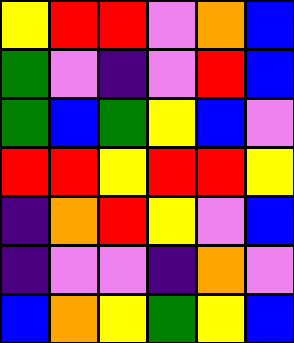[["yellow", "red", "red", "violet", "orange", "blue"], ["green", "violet", "indigo", "violet", "red", "blue"], ["green", "blue", "green", "yellow", "blue", "violet"], ["red", "red", "yellow", "red", "red", "yellow"], ["indigo", "orange", "red", "yellow", "violet", "blue"], ["indigo", "violet", "violet", "indigo", "orange", "violet"], ["blue", "orange", "yellow", "green", "yellow", "blue"]]